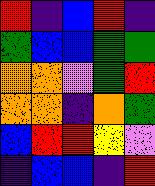[["red", "indigo", "blue", "red", "indigo"], ["green", "blue", "blue", "green", "green"], ["orange", "orange", "violet", "green", "red"], ["orange", "orange", "indigo", "orange", "green"], ["blue", "red", "red", "yellow", "violet"], ["indigo", "blue", "blue", "indigo", "red"]]